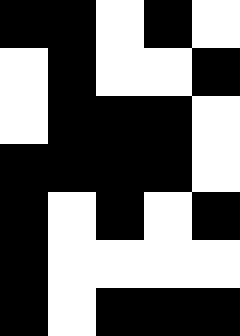[["black", "black", "white", "black", "white"], ["white", "black", "white", "white", "black"], ["white", "black", "black", "black", "white"], ["black", "black", "black", "black", "white"], ["black", "white", "black", "white", "black"], ["black", "white", "white", "white", "white"], ["black", "white", "black", "black", "black"]]